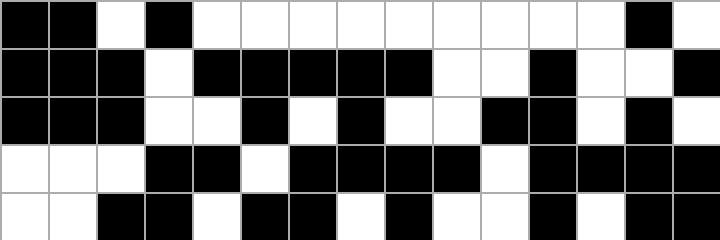[["black", "black", "white", "black", "white", "white", "white", "white", "white", "white", "white", "white", "white", "black", "white"], ["black", "black", "black", "white", "black", "black", "black", "black", "black", "white", "white", "black", "white", "white", "black"], ["black", "black", "black", "white", "white", "black", "white", "black", "white", "white", "black", "black", "white", "black", "white"], ["white", "white", "white", "black", "black", "white", "black", "black", "black", "black", "white", "black", "black", "black", "black"], ["white", "white", "black", "black", "white", "black", "black", "white", "black", "white", "white", "black", "white", "black", "black"]]